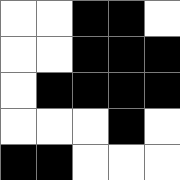[["white", "white", "black", "black", "white"], ["white", "white", "black", "black", "black"], ["white", "black", "black", "black", "black"], ["white", "white", "white", "black", "white"], ["black", "black", "white", "white", "white"]]